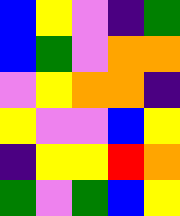[["blue", "yellow", "violet", "indigo", "green"], ["blue", "green", "violet", "orange", "orange"], ["violet", "yellow", "orange", "orange", "indigo"], ["yellow", "violet", "violet", "blue", "yellow"], ["indigo", "yellow", "yellow", "red", "orange"], ["green", "violet", "green", "blue", "yellow"]]